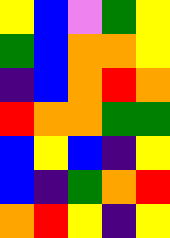[["yellow", "blue", "violet", "green", "yellow"], ["green", "blue", "orange", "orange", "yellow"], ["indigo", "blue", "orange", "red", "orange"], ["red", "orange", "orange", "green", "green"], ["blue", "yellow", "blue", "indigo", "yellow"], ["blue", "indigo", "green", "orange", "red"], ["orange", "red", "yellow", "indigo", "yellow"]]